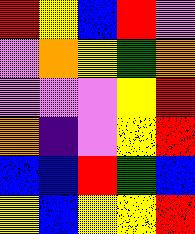[["red", "yellow", "blue", "red", "violet"], ["violet", "orange", "yellow", "green", "orange"], ["violet", "violet", "violet", "yellow", "red"], ["orange", "indigo", "violet", "yellow", "red"], ["blue", "blue", "red", "green", "blue"], ["yellow", "blue", "yellow", "yellow", "red"]]